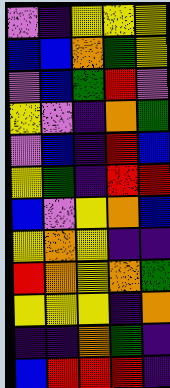[["violet", "indigo", "yellow", "yellow", "yellow"], ["blue", "blue", "orange", "green", "yellow"], ["violet", "blue", "green", "red", "violet"], ["yellow", "violet", "indigo", "orange", "green"], ["violet", "blue", "indigo", "red", "blue"], ["yellow", "green", "indigo", "red", "red"], ["blue", "violet", "yellow", "orange", "blue"], ["yellow", "orange", "yellow", "indigo", "indigo"], ["red", "orange", "yellow", "orange", "green"], ["yellow", "yellow", "yellow", "indigo", "orange"], ["indigo", "indigo", "orange", "green", "indigo"], ["blue", "red", "red", "red", "indigo"]]